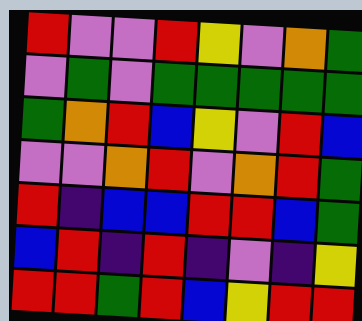[["red", "violet", "violet", "red", "yellow", "violet", "orange", "green"], ["violet", "green", "violet", "green", "green", "green", "green", "green"], ["green", "orange", "red", "blue", "yellow", "violet", "red", "blue"], ["violet", "violet", "orange", "red", "violet", "orange", "red", "green"], ["red", "indigo", "blue", "blue", "red", "red", "blue", "green"], ["blue", "red", "indigo", "red", "indigo", "violet", "indigo", "yellow"], ["red", "red", "green", "red", "blue", "yellow", "red", "red"]]